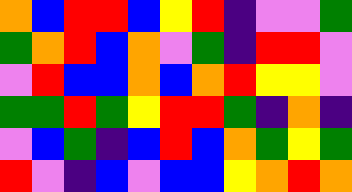[["orange", "blue", "red", "red", "blue", "yellow", "red", "indigo", "violet", "violet", "green"], ["green", "orange", "red", "blue", "orange", "violet", "green", "indigo", "red", "red", "violet"], ["violet", "red", "blue", "blue", "orange", "blue", "orange", "red", "yellow", "yellow", "violet"], ["green", "green", "red", "green", "yellow", "red", "red", "green", "indigo", "orange", "indigo"], ["violet", "blue", "green", "indigo", "blue", "red", "blue", "orange", "green", "yellow", "green"], ["red", "violet", "indigo", "blue", "violet", "blue", "blue", "yellow", "orange", "red", "orange"]]